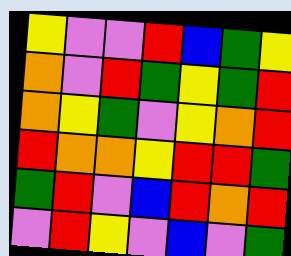[["yellow", "violet", "violet", "red", "blue", "green", "yellow"], ["orange", "violet", "red", "green", "yellow", "green", "red"], ["orange", "yellow", "green", "violet", "yellow", "orange", "red"], ["red", "orange", "orange", "yellow", "red", "red", "green"], ["green", "red", "violet", "blue", "red", "orange", "red"], ["violet", "red", "yellow", "violet", "blue", "violet", "green"]]